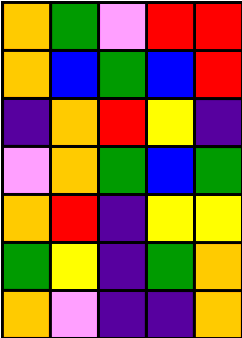[["orange", "green", "violet", "red", "red"], ["orange", "blue", "green", "blue", "red"], ["indigo", "orange", "red", "yellow", "indigo"], ["violet", "orange", "green", "blue", "green"], ["orange", "red", "indigo", "yellow", "yellow"], ["green", "yellow", "indigo", "green", "orange"], ["orange", "violet", "indigo", "indigo", "orange"]]